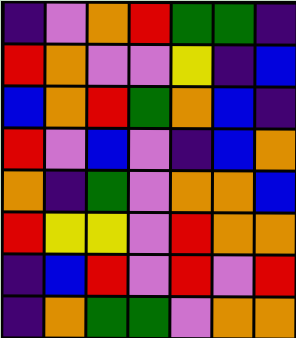[["indigo", "violet", "orange", "red", "green", "green", "indigo"], ["red", "orange", "violet", "violet", "yellow", "indigo", "blue"], ["blue", "orange", "red", "green", "orange", "blue", "indigo"], ["red", "violet", "blue", "violet", "indigo", "blue", "orange"], ["orange", "indigo", "green", "violet", "orange", "orange", "blue"], ["red", "yellow", "yellow", "violet", "red", "orange", "orange"], ["indigo", "blue", "red", "violet", "red", "violet", "red"], ["indigo", "orange", "green", "green", "violet", "orange", "orange"]]